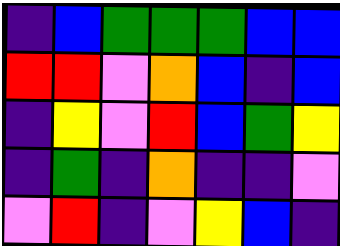[["indigo", "blue", "green", "green", "green", "blue", "blue"], ["red", "red", "violet", "orange", "blue", "indigo", "blue"], ["indigo", "yellow", "violet", "red", "blue", "green", "yellow"], ["indigo", "green", "indigo", "orange", "indigo", "indigo", "violet"], ["violet", "red", "indigo", "violet", "yellow", "blue", "indigo"]]